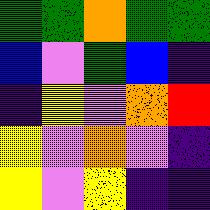[["green", "green", "orange", "green", "green"], ["blue", "violet", "green", "blue", "indigo"], ["indigo", "yellow", "violet", "orange", "red"], ["yellow", "violet", "orange", "violet", "indigo"], ["yellow", "violet", "yellow", "indigo", "indigo"]]